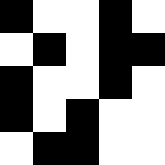[["black", "white", "white", "black", "white"], ["white", "black", "white", "black", "black"], ["black", "white", "white", "black", "white"], ["black", "white", "black", "white", "white"], ["white", "black", "black", "white", "white"]]